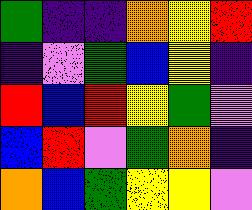[["green", "indigo", "indigo", "orange", "yellow", "red"], ["indigo", "violet", "green", "blue", "yellow", "indigo"], ["red", "blue", "red", "yellow", "green", "violet"], ["blue", "red", "violet", "green", "orange", "indigo"], ["orange", "blue", "green", "yellow", "yellow", "violet"]]